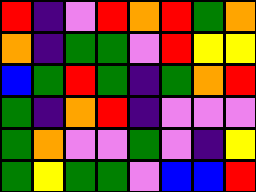[["red", "indigo", "violet", "red", "orange", "red", "green", "orange"], ["orange", "indigo", "green", "green", "violet", "red", "yellow", "yellow"], ["blue", "green", "red", "green", "indigo", "green", "orange", "red"], ["green", "indigo", "orange", "red", "indigo", "violet", "violet", "violet"], ["green", "orange", "violet", "violet", "green", "violet", "indigo", "yellow"], ["green", "yellow", "green", "green", "violet", "blue", "blue", "red"]]